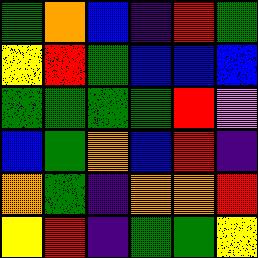[["green", "orange", "blue", "indigo", "red", "green"], ["yellow", "red", "green", "blue", "blue", "blue"], ["green", "green", "green", "green", "red", "violet"], ["blue", "green", "orange", "blue", "red", "indigo"], ["orange", "green", "indigo", "orange", "orange", "red"], ["yellow", "red", "indigo", "green", "green", "yellow"]]